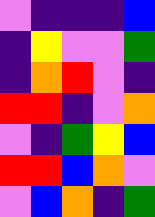[["violet", "indigo", "indigo", "indigo", "blue"], ["indigo", "yellow", "violet", "violet", "green"], ["indigo", "orange", "red", "violet", "indigo"], ["red", "red", "indigo", "violet", "orange"], ["violet", "indigo", "green", "yellow", "blue"], ["red", "red", "blue", "orange", "violet"], ["violet", "blue", "orange", "indigo", "green"]]